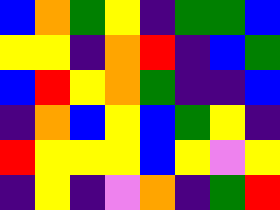[["blue", "orange", "green", "yellow", "indigo", "green", "green", "blue"], ["yellow", "yellow", "indigo", "orange", "red", "indigo", "blue", "green"], ["blue", "red", "yellow", "orange", "green", "indigo", "indigo", "blue"], ["indigo", "orange", "blue", "yellow", "blue", "green", "yellow", "indigo"], ["red", "yellow", "yellow", "yellow", "blue", "yellow", "violet", "yellow"], ["indigo", "yellow", "indigo", "violet", "orange", "indigo", "green", "red"]]